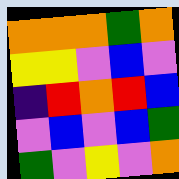[["orange", "orange", "orange", "green", "orange"], ["yellow", "yellow", "violet", "blue", "violet"], ["indigo", "red", "orange", "red", "blue"], ["violet", "blue", "violet", "blue", "green"], ["green", "violet", "yellow", "violet", "orange"]]